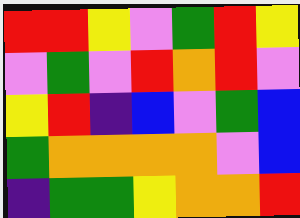[["red", "red", "yellow", "violet", "green", "red", "yellow"], ["violet", "green", "violet", "red", "orange", "red", "violet"], ["yellow", "red", "indigo", "blue", "violet", "green", "blue"], ["green", "orange", "orange", "orange", "orange", "violet", "blue"], ["indigo", "green", "green", "yellow", "orange", "orange", "red"]]